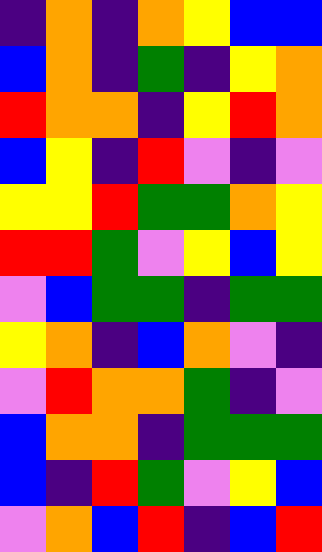[["indigo", "orange", "indigo", "orange", "yellow", "blue", "blue"], ["blue", "orange", "indigo", "green", "indigo", "yellow", "orange"], ["red", "orange", "orange", "indigo", "yellow", "red", "orange"], ["blue", "yellow", "indigo", "red", "violet", "indigo", "violet"], ["yellow", "yellow", "red", "green", "green", "orange", "yellow"], ["red", "red", "green", "violet", "yellow", "blue", "yellow"], ["violet", "blue", "green", "green", "indigo", "green", "green"], ["yellow", "orange", "indigo", "blue", "orange", "violet", "indigo"], ["violet", "red", "orange", "orange", "green", "indigo", "violet"], ["blue", "orange", "orange", "indigo", "green", "green", "green"], ["blue", "indigo", "red", "green", "violet", "yellow", "blue"], ["violet", "orange", "blue", "red", "indigo", "blue", "red"]]